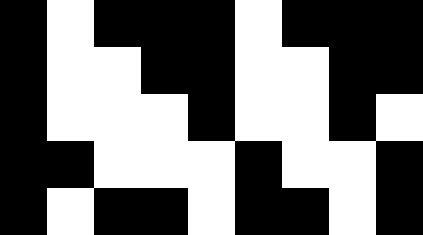[["black", "white", "black", "black", "black", "white", "black", "black", "black"], ["black", "white", "white", "black", "black", "white", "white", "black", "black"], ["black", "white", "white", "white", "black", "white", "white", "black", "white"], ["black", "black", "white", "white", "white", "black", "white", "white", "black"], ["black", "white", "black", "black", "white", "black", "black", "white", "black"]]